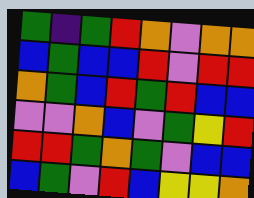[["green", "indigo", "green", "red", "orange", "violet", "orange", "orange"], ["blue", "green", "blue", "blue", "red", "violet", "red", "red"], ["orange", "green", "blue", "red", "green", "red", "blue", "blue"], ["violet", "violet", "orange", "blue", "violet", "green", "yellow", "red"], ["red", "red", "green", "orange", "green", "violet", "blue", "blue"], ["blue", "green", "violet", "red", "blue", "yellow", "yellow", "orange"]]